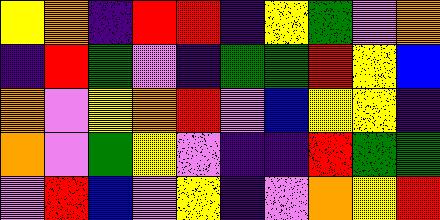[["yellow", "orange", "indigo", "red", "red", "indigo", "yellow", "green", "violet", "orange"], ["indigo", "red", "green", "violet", "indigo", "green", "green", "red", "yellow", "blue"], ["orange", "violet", "yellow", "orange", "red", "violet", "blue", "yellow", "yellow", "indigo"], ["orange", "violet", "green", "yellow", "violet", "indigo", "indigo", "red", "green", "green"], ["violet", "red", "blue", "violet", "yellow", "indigo", "violet", "orange", "yellow", "red"]]